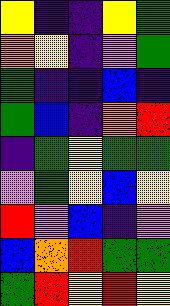[["yellow", "indigo", "indigo", "yellow", "green"], ["orange", "yellow", "indigo", "violet", "green"], ["green", "indigo", "indigo", "blue", "indigo"], ["green", "blue", "indigo", "orange", "red"], ["indigo", "green", "yellow", "green", "green"], ["violet", "green", "yellow", "blue", "yellow"], ["red", "violet", "blue", "indigo", "violet"], ["blue", "orange", "red", "green", "green"], ["green", "red", "yellow", "red", "yellow"]]